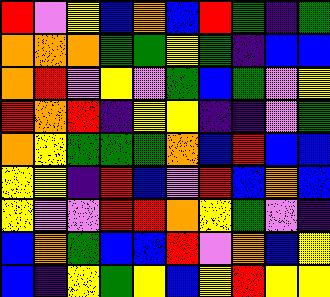[["red", "violet", "yellow", "blue", "orange", "blue", "red", "green", "indigo", "green"], ["orange", "orange", "orange", "green", "green", "yellow", "green", "indigo", "blue", "blue"], ["orange", "red", "violet", "yellow", "violet", "green", "blue", "green", "violet", "yellow"], ["red", "orange", "red", "indigo", "yellow", "yellow", "indigo", "indigo", "violet", "green"], ["orange", "yellow", "green", "green", "green", "orange", "blue", "red", "blue", "blue"], ["yellow", "yellow", "indigo", "red", "blue", "violet", "red", "blue", "orange", "blue"], ["yellow", "violet", "violet", "red", "red", "orange", "yellow", "green", "violet", "indigo"], ["blue", "orange", "green", "blue", "blue", "red", "violet", "orange", "blue", "yellow"], ["blue", "indigo", "yellow", "green", "yellow", "blue", "yellow", "red", "yellow", "yellow"]]